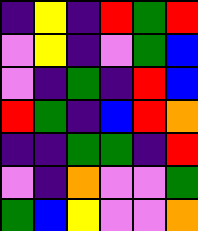[["indigo", "yellow", "indigo", "red", "green", "red"], ["violet", "yellow", "indigo", "violet", "green", "blue"], ["violet", "indigo", "green", "indigo", "red", "blue"], ["red", "green", "indigo", "blue", "red", "orange"], ["indigo", "indigo", "green", "green", "indigo", "red"], ["violet", "indigo", "orange", "violet", "violet", "green"], ["green", "blue", "yellow", "violet", "violet", "orange"]]